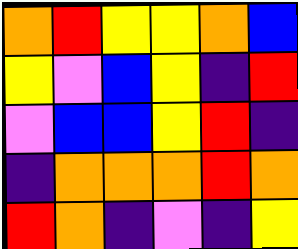[["orange", "red", "yellow", "yellow", "orange", "blue"], ["yellow", "violet", "blue", "yellow", "indigo", "red"], ["violet", "blue", "blue", "yellow", "red", "indigo"], ["indigo", "orange", "orange", "orange", "red", "orange"], ["red", "orange", "indigo", "violet", "indigo", "yellow"]]